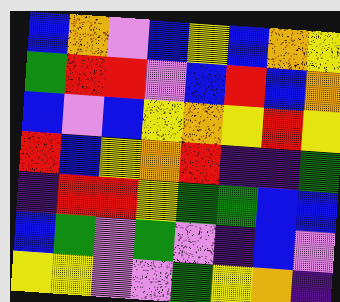[["blue", "orange", "violet", "blue", "yellow", "blue", "orange", "yellow"], ["green", "red", "red", "violet", "blue", "red", "blue", "orange"], ["blue", "violet", "blue", "yellow", "orange", "yellow", "red", "yellow"], ["red", "blue", "yellow", "orange", "red", "indigo", "indigo", "green"], ["indigo", "red", "red", "yellow", "green", "green", "blue", "blue"], ["blue", "green", "violet", "green", "violet", "indigo", "blue", "violet"], ["yellow", "yellow", "violet", "violet", "green", "yellow", "orange", "indigo"]]